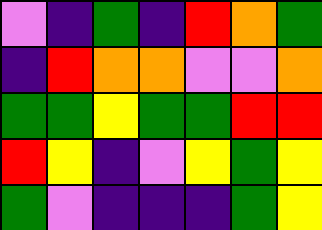[["violet", "indigo", "green", "indigo", "red", "orange", "green"], ["indigo", "red", "orange", "orange", "violet", "violet", "orange"], ["green", "green", "yellow", "green", "green", "red", "red"], ["red", "yellow", "indigo", "violet", "yellow", "green", "yellow"], ["green", "violet", "indigo", "indigo", "indigo", "green", "yellow"]]